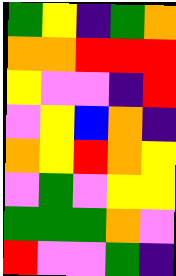[["green", "yellow", "indigo", "green", "orange"], ["orange", "orange", "red", "red", "red"], ["yellow", "violet", "violet", "indigo", "red"], ["violet", "yellow", "blue", "orange", "indigo"], ["orange", "yellow", "red", "orange", "yellow"], ["violet", "green", "violet", "yellow", "yellow"], ["green", "green", "green", "orange", "violet"], ["red", "violet", "violet", "green", "indigo"]]